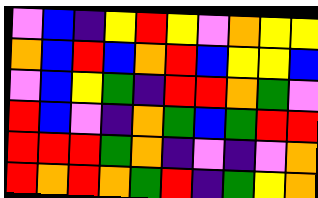[["violet", "blue", "indigo", "yellow", "red", "yellow", "violet", "orange", "yellow", "yellow"], ["orange", "blue", "red", "blue", "orange", "red", "blue", "yellow", "yellow", "blue"], ["violet", "blue", "yellow", "green", "indigo", "red", "red", "orange", "green", "violet"], ["red", "blue", "violet", "indigo", "orange", "green", "blue", "green", "red", "red"], ["red", "red", "red", "green", "orange", "indigo", "violet", "indigo", "violet", "orange"], ["red", "orange", "red", "orange", "green", "red", "indigo", "green", "yellow", "orange"]]